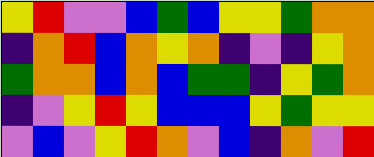[["yellow", "red", "violet", "violet", "blue", "green", "blue", "yellow", "yellow", "green", "orange", "orange"], ["indigo", "orange", "red", "blue", "orange", "yellow", "orange", "indigo", "violet", "indigo", "yellow", "orange"], ["green", "orange", "orange", "blue", "orange", "blue", "green", "green", "indigo", "yellow", "green", "orange"], ["indigo", "violet", "yellow", "red", "yellow", "blue", "blue", "blue", "yellow", "green", "yellow", "yellow"], ["violet", "blue", "violet", "yellow", "red", "orange", "violet", "blue", "indigo", "orange", "violet", "red"]]